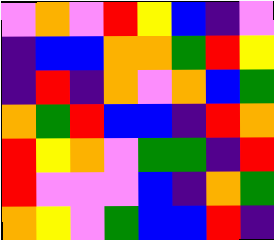[["violet", "orange", "violet", "red", "yellow", "blue", "indigo", "violet"], ["indigo", "blue", "blue", "orange", "orange", "green", "red", "yellow"], ["indigo", "red", "indigo", "orange", "violet", "orange", "blue", "green"], ["orange", "green", "red", "blue", "blue", "indigo", "red", "orange"], ["red", "yellow", "orange", "violet", "green", "green", "indigo", "red"], ["red", "violet", "violet", "violet", "blue", "indigo", "orange", "green"], ["orange", "yellow", "violet", "green", "blue", "blue", "red", "indigo"]]